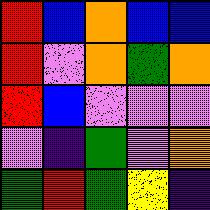[["red", "blue", "orange", "blue", "blue"], ["red", "violet", "orange", "green", "orange"], ["red", "blue", "violet", "violet", "violet"], ["violet", "indigo", "green", "violet", "orange"], ["green", "red", "green", "yellow", "indigo"]]